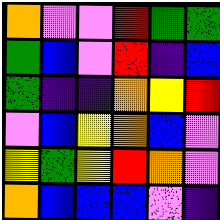[["orange", "violet", "violet", "red", "green", "green"], ["green", "blue", "violet", "red", "indigo", "blue"], ["green", "indigo", "indigo", "orange", "yellow", "red"], ["violet", "blue", "yellow", "orange", "blue", "violet"], ["yellow", "green", "yellow", "red", "orange", "violet"], ["orange", "blue", "blue", "blue", "violet", "indigo"]]